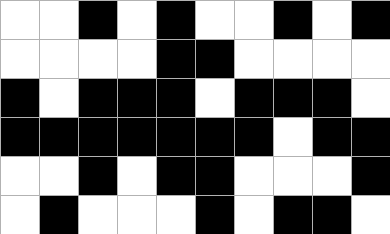[["white", "white", "black", "white", "black", "white", "white", "black", "white", "black"], ["white", "white", "white", "white", "black", "black", "white", "white", "white", "white"], ["black", "white", "black", "black", "black", "white", "black", "black", "black", "white"], ["black", "black", "black", "black", "black", "black", "black", "white", "black", "black"], ["white", "white", "black", "white", "black", "black", "white", "white", "white", "black"], ["white", "black", "white", "white", "white", "black", "white", "black", "black", "white"]]